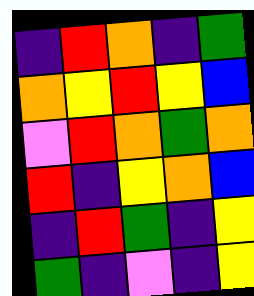[["indigo", "red", "orange", "indigo", "green"], ["orange", "yellow", "red", "yellow", "blue"], ["violet", "red", "orange", "green", "orange"], ["red", "indigo", "yellow", "orange", "blue"], ["indigo", "red", "green", "indigo", "yellow"], ["green", "indigo", "violet", "indigo", "yellow"]]